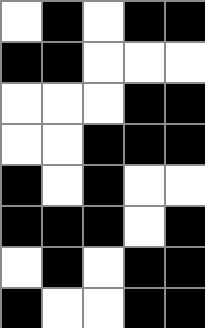[["white", "black", "white", "black", "black"], ["black", "black", "white", "white", "white"], ["white", "white", "white", "black", "black"], ["white", "white", "black", "black", "black"], ["black", "white", "black", "white", "white"], ["black", "black", "black", "white", "black"], ["white", "black", "white", "black", "black"], ["black", "white", "white", "black", "black"]]